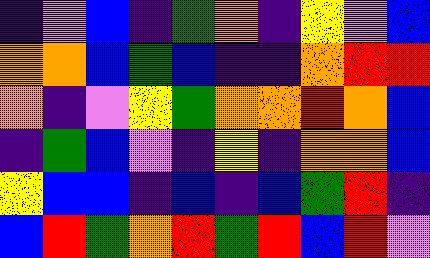[["indigo", "violet", "blue", "indigo", "green", "orange", "indigo", "yellow", "violet", "blue"], ["orange", "orange", "blue", "green", "blue", "indigo", "indigo", "orange", "red", "red"], ["orange", "indigo", "violet", "yellow", "green", "orange", "orange", "red", "orange", "blue"], ["indigo", "green", "blue", "violet", "indigo", "yellow", "indigo", "orange", "orange", "blue"], ["yellow", "blue", "blue", "indigo", "blue", "indigo", "blue", "green", "red", "indigo"], ["blue", "red", "green", "orange", "red", "green", "red", "blue", "red", "violet"]]